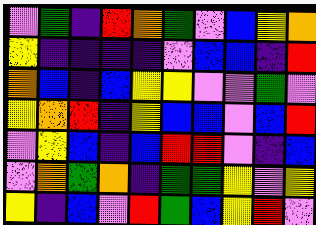[["violet", "green", "indigo", "red", "orange", "green", "violet", "blue", "yellow", "orange"], ["yellow", "indigo", "indigo", "indigo", "indigo", "violet", "blue", "blue", "indigo", "red"], ["orange", "blue", "indigo", "blue", "yellow", "yellow", "violet", "violet", "green", "violet"], ["yellow", "orange", "red", "indigo", "yellow", "blue", "blue", "violet", "blue", "red"], ["violet", "yellow", "blue", "indigo", "blue", "red", "red", "violet", "indigo", "blue"], ["violet", "orange", "green", "orange", "indigo", "green", "green", "yellow", "violet", "yellow"], ["yellow", "indigo", "blue", "violet", "red", "green", "blue", "yellow", "red", "violet"]]